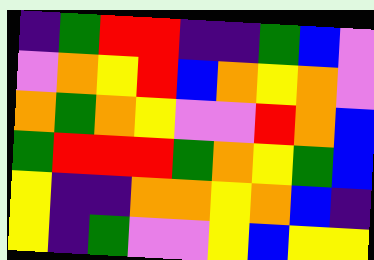[["indigo", "green", "red", "red", "indigo", "indigo", "green", "blue", "violet"], ["violet", "orange", "yellow", "red", "blue", "orange", "yellow", "orange", "violet"], ["orange", "green", "orange", "yellow", "violet", "violet", "red", "orange", "blue"], ["green", "red", "red", "red", "green", "orange", "yellow", "green", "blue"], ["yellow", "indigo", "indigo", "orange", "orange", "yellow", "orange", "blue", "indigo"], ["yellow", "indigo", "green", "violet", "violet", "yellow", "blue", "yellow", "yellow"]]